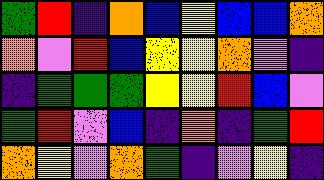[["green", "red", "indigo", "orange", "blue", "yellow", "blue", "blue", "orange"], ["orange", "violet", "red", "blue", "yellow", "yellow", "orange", "violet", "indigo"], ["indigo", "green", "green", "green", "yellow", "yellow", "red", "blue", "violet"], ["green", "red", "violet", "blue", "indigo", "orange", "indigo", "green", "red"], ["orange", "yellow", "violet", "orange", "green", "indigo", "violet", "yellow", "indigo"]]